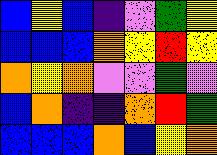[["blue", "yellow", "blue", "indigo", "violet", "green", "yellow"], ["blue", "blue", "blue", "orange", "yellow", "red", "yellow"], ["orange", "yellow", "orange", "violet", "violet", "green", "violet"], ["blue", "orange", "indigo", "indigo", "orange", "red", "green"], ["blue", "blue", "blue", "orange", "blue", "yellow", "orange"]]